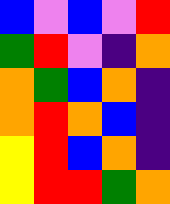[["blue", "violet", "blue", "violet", "red"], ["green", "red", "violet", "indigo", "orange"], ["orange", "green", "blue", "orange", "indigo"], ["orange", "red", "orange", "blue", "indigo"], ["yellow", "red", "blue", "orange", "indigo"], ["yellow", "red", "red", "green", "orange"]]